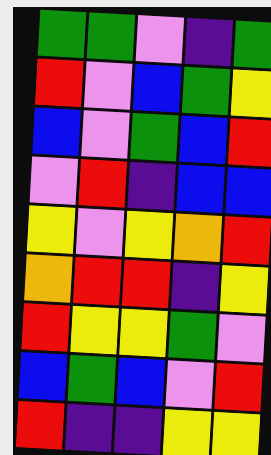[["green", "green", "violet", "indigo", "green"], ["red", "violet", "blue", "green", "yellow"], ["blue", "violet", "green", "blue", "red"], ["violet", "red", "indigo", "blue", "blue"], ["yellow", "violet", "yellow", "orange", "red"], ["orange", "red", "red", "indigo", "yellow"], ["red", "yellow", "yellow", "green", "violet"], ["blue", "green", "blue", "violet", "red"], ["red", "indigo", "indigo", "yellow", "yellow"]]